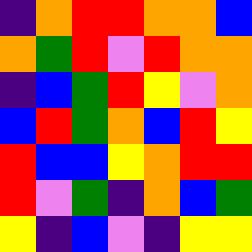[["indigo", "orange", "red", "red", "orange", "orange", "blue"], ["orange", "green", "red", "violet", "red", "orange", "orange"], ["indigo", "blue", "green", "red", "yellow", "violet", "orange"], ["blue", "red", "green", "orange", "blue", "red", "yellow"], ["red", "blue", "blue", "yellow", "orange", "red", "red"], ["red", "violet", "green", "indigo", "orange", "blue", "green"], ["yellow", "indigo", "blue", "violet", "indigo", "yellow", "yellow"]]